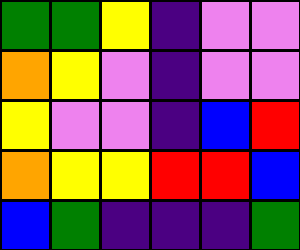[["green", "green", "yellow", "indigo", "violet", "violet"], ["orange", "yellow", "violet", "indigo", "violet", "violet"], ["yellow", "violet", "violet", "indigo", "blue", "red"], ["orange", "yellow", "yellow", "red", "red", "blue"], ["blue", "green", "indigo", "indigo", "indigo", "green"]]